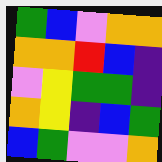[["green", "blue", "violet", "orange", "orange"], ["orange", "orange", "red", "blue", "indigo"], ["violet", "yellow", "green", "green", "indigo"], ["orange", "yellow", "indigo", "blue", "green"], ["blue", "green", "violet", "violet", "orange"]]